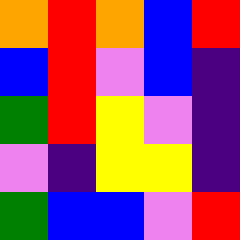[["orange", "red", "orange", "blue", "red"], ["blue", "red", "violet", "blue", "indigo"], ["green", "red", "yellow", "violet", "indigo"], ["violet", "indigo", "yellow", "yellow", "indigo"], ["green", "blue", "blue", "violet", "red"]]